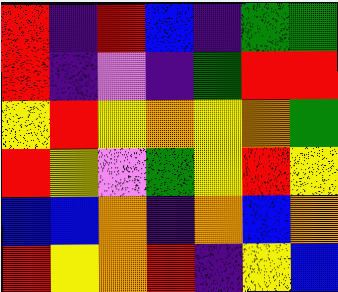[["red", "indigo", "red", "blue", "indigo", "green", "green"], ["red", "indigo", "violet", "indigo", "green", "red", "red"], ["yellow", "red", "yellow", "orange", "yellow", "orange", "green"], ["red", "yellow", "violet", "green", "yellow", "red", "yellow"], ["blue", "blue", "orange", "indigo", "orange", "blue", "orange"], ["red", "yellow", "orange", "red", "indigo", "yellow", "blue"]]